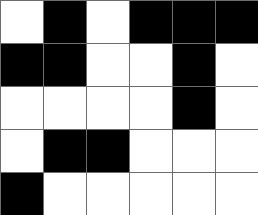[["white", "black", "white", "black", "black", "black"], ["black", "black", "white", "white", "black", "white"], ["white", "white", "white", "white", "black", "white"], ["white", "black", "black", "white", "white", "white"], ["black", "white", "white", "white", "white", "white"]]